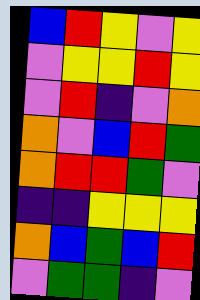[["blue", "red", "yellow", "violet", "yellow"], ["violet", "yellow", "yellow", "red", "yellow"], ["violet", "red", "indigo", "violet", "orange"], ["orange", "violet", "blue", "red", "green"], ["orange", "red", "red", "green", "violet"], ["indigo", "indigo", "yellow", "yellow", "yellow"], ["orange", "blue", "green", "blue", "red"], ["violet", "green", "green", "indigo", "violet"]]